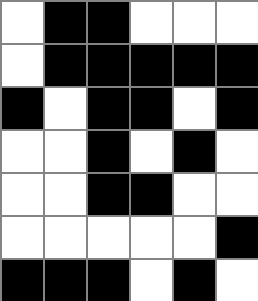[["white", "black", "black", "white", "white", "white"], ["white", "black", "black", "black", "black", "black"], ["black", "white", "black", "black", "white", "black"], ["white", "white", "black", "white", "black", "white"], ["white", "white", "black", "black", "white", "white"], ["white", "white", "white", "white", "white", "black"], ["black", "black", "black", "white", "black", "white"]]